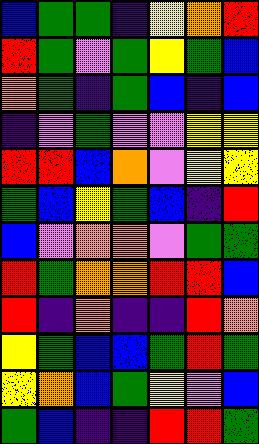[["blue", "green", "green", "indigo", "yellow", "orange", "red"], ["red", "green", "violet", "green", "yellow", "green", "blue"], ["orange", "green", "indigo", "green", "blue", "indigo", "blue"], ["indigo", "violet", "green", "violet", "violet", "yellow", "yellow"], ["red", "red", "blue", "orange", "violet", "yellow", "yellow"], ["green", "blue", "yellow", "green", "blue", "indigo", "red"], ["blue", "violet", "orange", "orange", "violet", "green", "green"], ["red", "green", "orange", "orange", "red", "red", "blue"], ["red", "indigo", "orange", "indigo", "indigo", "red", "orange"], ["yellow", "green", "blue", "blue", "green", "red", "green"], ["yellow", "orange", "blue", "green", "yellow", "violet", "blue"], ["green", "blue", "indigo", "indigo", "red", "red", "green"]]